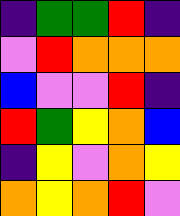[["indigo", "green", "green", "red", "indigo"], ["violet", "red", "orange", "orange", "orange"], ["blue", "violet", "violet", "red", "indigo"], ["red", "green", "yellow", "orange", "blue"], ["indigo", "yellow", "violet", "orange", "yellow"], ["orange", "yellow", "orange", "red", "violet"]]